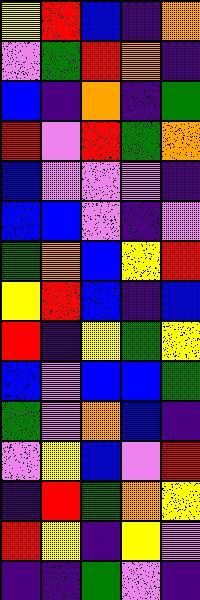[["yellow", "red", "blue", "indigo", "orange"], ["violet", "green", "red", "orange", "indigo"], ["blue", "indigo", "orange", "indigo", "green"], ["red", "violet", "red", "green", "orange"], ["blue", "violet", "violet", "violet", "indigo"], ["blue", "blue", "violet", "indigo", "violet"], ["green", "orange", "blue", "yellow", "red"], ["yellow", "red", "blue", "indigo", "blue"], ["red", "indigo", "yellow", "green", "yellow"], ["blue", "violet", "blue", "blue", "green"], ["green", "violet", "orange", "blue", "indigo"], ["violet", "yellow", "blue", "violet", "red"], ["indigo", "red", "green", "orange", "yellow"], ["red", "yellow", "indigo", "yellow", "violet"], ["indigo", "indigo", "green", "violet", "indigo"]]